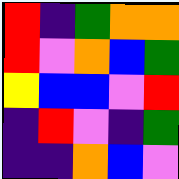[["red", "indigo", "green", "orange", "orange"], ["red", "violet", "orange", "blue", "green"], ["yellow", "blue", "blue", "violet", "red"], ["indigo", "red", "violet", "indigo", "green"], ["indigo", "indigo", "orange", "blue", "violet"]]